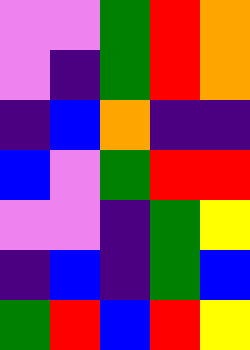[["violet", "violet", "green", "red", "orange"], ["violet", "indigo", "green", "red", "orange"], ["indigo", "blue", "orange", "indigo", "indigo"], ["blue", "violet", "green", "red", "red"], ["violet", "violet", "indigo", "green", "yellow"], ["indigo", "blue", "indigo", "green", "blue"], ["green", "red", "blue", "red", "yellow"]]